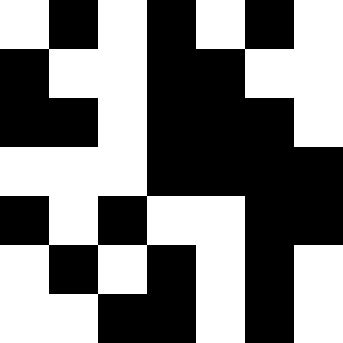[["white", "black", "white", "black", "white", "black", "white"], ["black", "white", "white", "black", "black", "white", "white"], ["black", "black", "white", "black", "black", "black", "white"], ["white", "white", "white", "black", "black", "black", "black"], ["black", "white", "black", "white", "white", "black", "black"], ["white", "black", "white", "black", "white", "black", "white"], ["white", "white", "black", "black", "white", "black", "white"]]